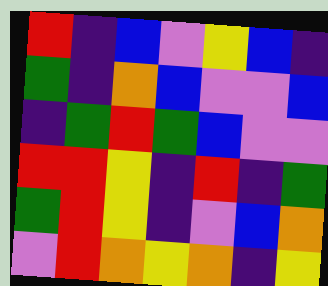[["red", "indigo", "blue", "violet", "yellow", "blue", "indigo"], ["green", "indigo", "orange", "blue", "violet", "violet", "blue"], ["indigo", "green", "red", "green", "blue", "violet", "violet"], ["red", "red", "yellow", "indigo", "red", "indigo", "green"], ["green", "red", "yellow", "indigo", "violet", "blue", "orange"], ["violet", "red", "orange", "yellow", "orange", "indigo", "yellow"]]